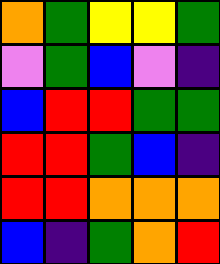[["orange", "green", "yellow", "yellow", "green"], ["violet", "green", "blue", "violet", "indigo"], ["blue", "red", "red", "green", "green"], ["red", "red", "green", "blue", "indigo"], ["red", "red", "orange", "orange", "orange"], ["blue", "indigo", "green", "orange", "red"]]